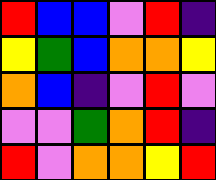[["red", "blue", "blue", "violet", "red", "indigo"], ["yellow", "green", "blue", "orange", "orange", "yellow"], ["orange", "blue", "indigo", "violet", "red", "violet"], ["violet", "violet", "green", "orange", "red", "indigo"], ["red", "violet", "orange", "orange", "yellow", "red"]]